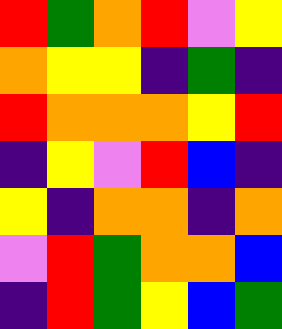[["red", "green", "orange", "red", "violet", "yellow"], ["orange", "yellow", "yellow", "indigo", "green", "indigo"], ["red", "orange", "orange", "orange", "yellow", "red"], ["indigo", "yellow", "violet", "red", "blue", "indigo"], ["yellow", "indigo", "orange", "orange", "indigo", "orange"], ["violet", "red", "green", "orange", "orange", "blue"], ["indigo", "red", "green", "yellow", "blue", "green"]]